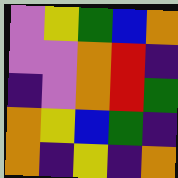[["violet", "yellow", "green", "blue", "orange"], ["violet", "violet", "orange", "red", "indigo"], ["indigo", "violet", "orange", "red", "green"], ["orange", "yellow", "blue", "green", "indigo"], ["orange", "indigo", "yellow", "indigo", "orange"]]